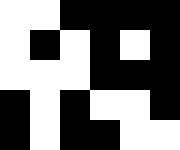[["white", "white", "black", "black", "black", "black"], ["white", "black", "white", "black", "white", "black"], ["white", "white", "white", "black", "black", "black"], ["black", "white", "black", "white", "white", "black"], ["black", "white", "black", "black", "white", "white"]]